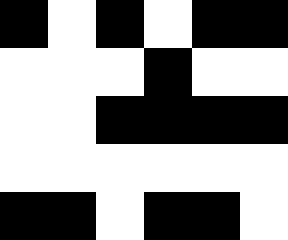[["black", "white", "black", "white", "black", "black"], ["white", "white", "white", "black", "white", "white"], ["white", "white", "black", "black", "black", "black"], ["white", "white", "white", "white", "white", "white"], ["black", "black", "white", "black", "black", "white"]]